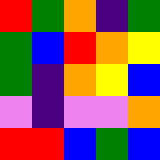[["red", "green", "orange", "indigo", "green"], ["green", "blue", "red", "orange", "yellow"], ["green", "indigo", "orange", "yellow", "blue"], ["violet", "indigo", "violet", "violet", "orange"], ["red", "red", "blue", "green", "blue"]]